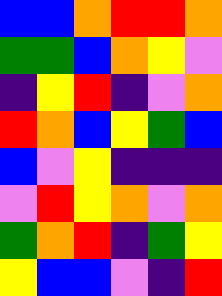[["blue", "blue", "orange", "red", "red", "orange"], ["green", "green", "blue", "orange", "yellow", "violet"], ["indigo", "yellow", "red", "indigo", "violet", "orange"], ["red", "orange", "blue", "yellow", "green", "blue"], ["blue", "violet", "yellow", "indigo", "indigo", "indigo"], ["violet", "red", "yellow", "orange", "violet", "orange"], ["green", "orange", "red", "indigo", "green", "yellow"], ["yellow", "blue", "blue", "violet", "indigo", "red"]]